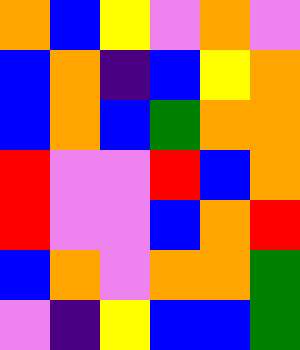[["orange", "blue", "yellow", "violet", "orange", "violet"], ["blue", "orange", "indigo", "blue", "yellow", "orange"], ["blue", "orange", "blue", "green", "orange", "orange"], ["red", "violet", "violet", "red", "blue", "orange"], ["red", "violet", "violet", "blue", "orange", "red"], ["blue", "orange", "violet", "orange", "orange", "green"], ["violet", "indigo", "yellow", "blue", "blue", "green"]]